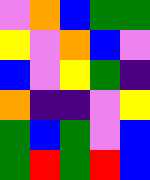[["violet", "orange", "blue", "green", "green"], ["yellow", "violet", "orange", "blue", "violet"], ["blue", "violet", "yellow", "green", "indigo"], ["orange", "indigo", "indigo", "violet", "yellow"], ["green", "blue", "green", "violet", "blue"], ["green", "red", "green", "red", "blue"]]